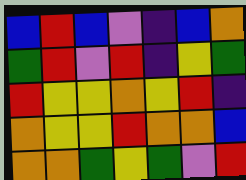[["blue", "red", "blue", "violet", "indigo", "blue", "orange"], ["green", "red", "violet", "red", "indigo", "yellow", "green"], ["red", "yellow", "yellow", "orange", "yellow", "red", "indigo"], ["orange", "yellow", "yellow", "red", "orange", "orange", "blue"], ["orange", "orange", "green", "yellow", "green", "violet", "red"]]